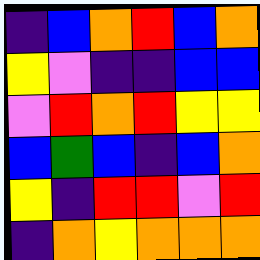[["indigo", "blue", "orange", "red", "blue", "orange"], ["yellow", "violet", "indigo", "indigo", "blue", "blue"], ["violet", "red", "orange", "red", "yellow", "yellow"], ["blue", "green", "blue", "indigo", "blue", "orange"], ["yellow", "indigo", "red", "red", "violet", "red"], ["indigo", "orange", "yellow", "orange", "orange", "orange"]]